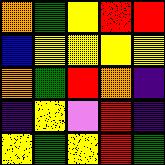[["orange", "green", "yellow", "red", "red"], ["blue", "yellow", "yellow", "yellow", "yellow"], ["orange", "green", "red", "orange", "indigo"], ["indigo", "yellow", "violet", "red", "indigo"], ["yellow", "green", "yellow", "red", "green"]]